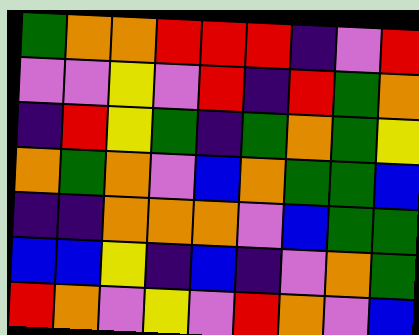[["green", "orange", "orange", "red", "red", "red", "indigo", "violet", "red"], ["violet", "violet", "yellow", "violet", "red", "indigo", "red", "green", "orange"], ["indigo", "red", "yellow", "green", "indigo", "green", "orange", "green", "yellow"], ["orange", "green", "orange", "violet", "blue", "orange", "green", "green", "blue"], ["indigo", "indigo", "orange", "orange", "orange", "violet", "blue", "green", "green"], ["blue", "blue", "yellow", "indigo", "blue", "indigo", "violet", "orange", "green"], ["red", "orange", "violet", "yellow", "violet", "red", "orange", "violet", "blue"]]